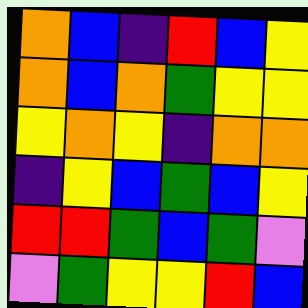[["orange", "blue", "indigo", "red", "blue", "yellow"], ["orange", "blue", "orange", "green", "yellow", "yellow"], ["yellow", "orange", "yellow", "indigo", "orange", "orange"], ["indigo", "yellow", "blue", "green", "blue", "yellow"], ["red", "red", "green", "blue", "green", "violet"], ["violet", "green", "yellow", "yellow", "red", "blue"]]